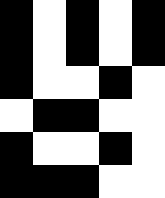[["black", "white", "black", "white", "black"], ["black", "white", "black", "white", "black"], ["black", "white", "white", "black", "white"], ["white", "black", "black", "white", "white"], ["black", "white", "white", "black", "white"], ["black", "black", "black", "white", "white"]]